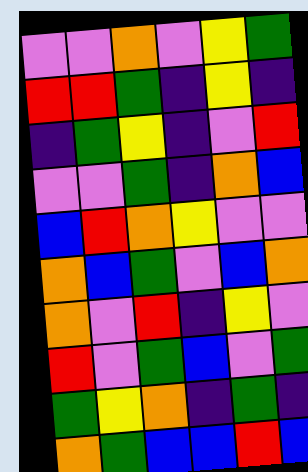[["violet", "violet", "orange", "violet", "yellow", "green"], ["red", "red", "green", "indigo", "yellow", "indigo"], ["indigo", "green", "yellow", "indigo", "violet", "red"], ["violet", "violet", "green", "indigo", "orange", "blue"], ["blue", "red", "orange", "yellow", "violet", "violet"], ["orange", "blue", "green", "violet", "blue", "orange"], ["orange", "violet", "red", "indigo", "yellow", "violet"], ["red", "violet", "green", "blue", "violet", "green"], ["green", "yellow", "orange", "indigo", "green", "indigo"], ["orange", "green", "blue", "blue", "red", "blue"]]